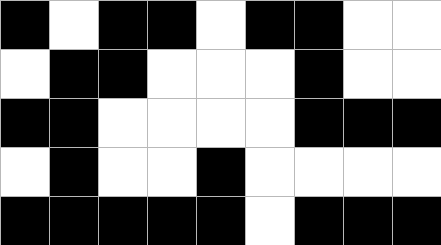[["black", "white", "black", "black", "white", "black", "black", "white", "white"], ["white", "black", "black", "white", "white", "white", "black", "white", "white"], ["black", "black", "white", "white", "white", "white", "black", "black", "black"], ["white", "black", "white", "white", "black", "white", "white", "white", "white"], ["black", "black", "black", "black", "black", "white", "black", "black", "black"]]